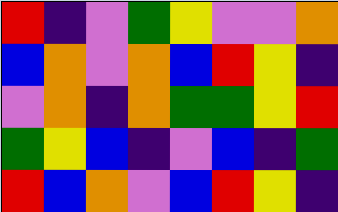[["red", "indigo", "violet", "green", "yellow", "violet", "violet", "orange"], ["blue", "orange", "violet", "orange", "blue", "red", "yellow", "indigo"], ["violet", "orange", "indigo", "orange", "green", "green", "yellow", "red"], ["green", "yellow", "blue", "indigo", "violet", "blue", "indigo", "green"], ["red", "blue", "orange", "violet", "blue", "red", "yellow", "indigo"]]